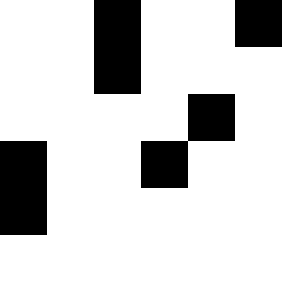[["white", "white", "black", "white", "white", "black"], ["white", "white", "black", "white", "white", "white"], ["white", "white", "white", "white", "black", "white"], ["black", "white", "white", "black", "white", "white"], ["black", "white", "white", "white", "white", "white"], ["white", "white", "white", "white", "white", "white"]]